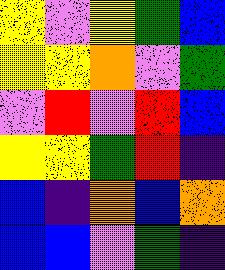[["yellow", "violet", "yellow", "green", "blue"], ["yellow", "yellow", "orange", "violet", "green"], ["violet", "red", "violet", "red", "blue"], ["yellow", "yellow", "green", "red", "indigo"], ["blue", "indigo", "orange", "blue", "orange"], ["blue", "blue", "violet", "green", "indigo"]]